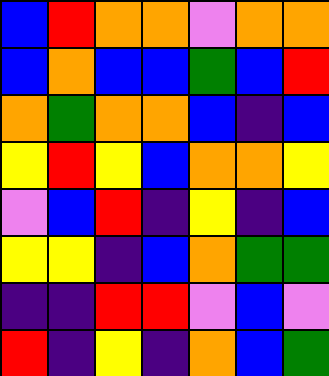[["blue", "red", "orange", "orange", "violet", "orange", "orange"], ["blue", "orange", "blue", "blue", "green", "blue", "red"], ["orange", "green", "orange", "orange", "blue", "indigo", "blue"], ["yellow", "red", "yellow", "blue", "orange", "orange", "yellow"], ["violet", "blue", "red", "indigo", "yellow", "indigo", "blue"], ["yellow", "yellow", "indigo", "blue", "orange", "green", "green"], ["indigo", "indigo", "red", "red", "violet", "blue", "violet"], ["red", "indigo", "yellow", "indigo", "orange", "blue", "green"]]